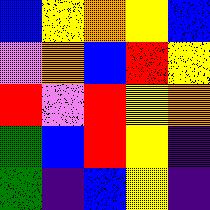[["blue", "yellow", "orange", "yellow", "blue"], ["violet", "orange", "blue", "red", "yellow"], ["red", "violet", "red", "yellow", "orange"], ["green", "blue", "red", "yellow", "indigo"], ["green", "indigo", "blue", "yellow", "indigo"]]